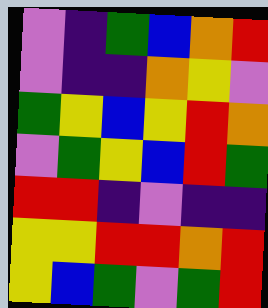[["violet", "indigo", "green", "blue", "orange", "red"], ["violet", "indigo", "indigo", "orange", "yellow", "violet"], ["green", "yellow", "blue", "yellow", "red", "orange"], ["violet", "green", "yellow", "blue", "red", "green"], ["red", "red", "indigo", "violet", "indigo", "indigo"], ["yellow", "yellow", "red", "red", "orange", "red"], ["yellow", "blue", "green", "violet", "green", "red"]]